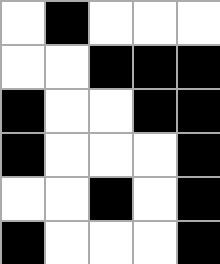[["white", "black", "white", "white", "white"], ["white", "white", "black", "black", "black"], ["black", "white", "white", "black", "black"], ["black", "white", "white", "white", "black"], ["white", "white", "black", "white", "black"], ["black", "white", "white", "white", "black"]]